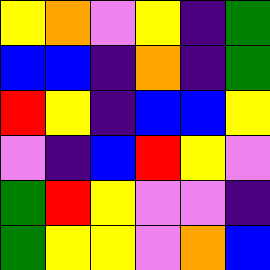[["yellow", "orange", "violet", "yellow", "indigo", "green"], ["blue", "blue", "indigo", "orange", "indigo", "green"], ["red", "yellow", "indigo", "blue", "blue", "yellow"], ["violet", "indigo", "blue", "red", "yellow", "violet"], ["green", "red", "yellow", "violet", "violet", "indigo"], ["green", "yellow", "yellow", "violet", "orange", "blue"]]